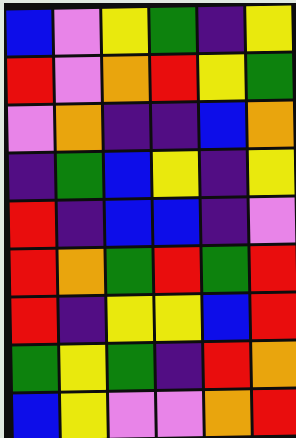[["blue", "violet", "yellow", "green", "indigo", "yellow"], ["red", "violet", "orange", "red", "yellow", "green"], ["violet", "orange", "indigo", "indigo", "blue", "orange"], ["indigo", "green", "blue", "yellow", "indigo", "yellow"], ["red", "indigo", "blue", "blue", "indigo", "violet"], ["red", "orange", "green", "red", "green", "red"], ["red", "indigo", "yellow", "yellow", "blue", "red"], ["green", "yellow", "green", "indigo", "red", "orange"], ["blue", "yellow", "violet", "violet", "orange", "red"]]